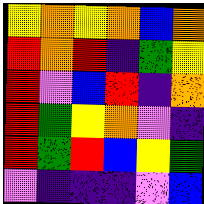[["yellow", "orange", "yellow", "orange", "blue", "orange"], ["red", "orange", "red", "indigo", "green", "yellow"], ["red", "violet", "blue", "red", "indigo", "orange"], ["red", "green", "yellow", "orange", "violet", "indigo"], ["red", "green", "red", "blue", "yellow", "green"], ["violet", "indigo", "indigo", "indigo", "violet", "blue"]]